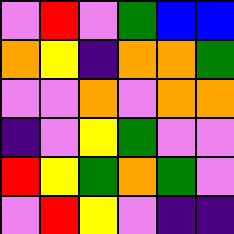[["violet", "red", "violet", "green", "blue", "blue"], ["orange", "yellow", "indigo", "orange", "orange", "green"], ["violet", "violet", "orange", "violet", "orange", "orange"], ["indigo", "violet", "yellow", "green", "violet", "violet"], ["red", "yellow", "green", "orange", "green", "violet"], ["violet", "red", "yellow", "violet", "indigo", "indigo"]]